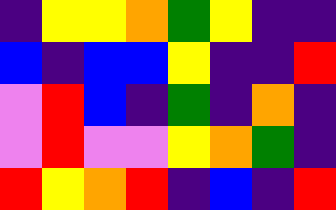[["indigo", "yellow", "yellow", "orange", "green", "yellow", "indigo", "indigo"], ["blue", "indigo", "blue", "blue", "yellow", "indigo", "indigo", "red"], ["violet", "red", "blue", "indigo", "green", "indigo", "orange", "indigo"], ["violet", "red", "violet", "violet", "yellow", "orange", "green", "indigo"], ["red", "yellow", "orange", "red", "indigo", "blue", "indigo", "red"]]